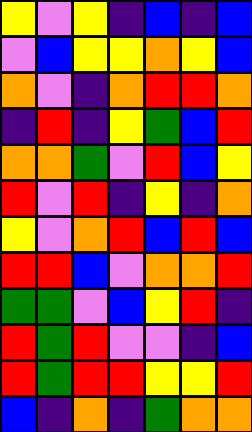[["yellow", "violet", "yellow", "indigo", "blue", "indigo", "blue"], ["violet", "blue", "yellow", "yellow", "orange", "yellow", "blue"], ["orange", "violet", "indigo", "orange", "red", "red", "orange"], ["indigo", "red", "indigo", "yellow", "green", "blue", "red"], ["orange", "orange", "green", "violet", "red", "blue", "yellow"], ["red", "violet", "red", "indigo", "yellow", "indigo", "orange"], ["yellow", "violet", "orange", "red", "blue", "red", "blue"], ["red", "red", "blue", "violet", "orange", "orange", "red"], ["green", "green", "violet", "blue", "yellow", "red", "indigo"], ["red", "green", "red", "violet", "violet", "indigo", "blue"], ["red", "green", "red", "red", "yellow", "yellow", "red"], ["blue", "indigo", "orange", "indigo", "green", "orange", "orange"]]